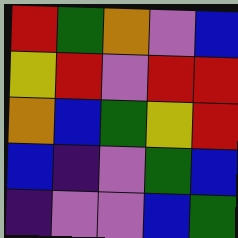[["red", "green", "orange", "violet", "blue"], ["yellow", "red", "violet", "red", "red"], ["orange", "blue", "green", "yellow", "red"], ["blue", "indigo", "violet", "green", "blue"], ["indigo", "violet", "violet", "blue", "green"]]